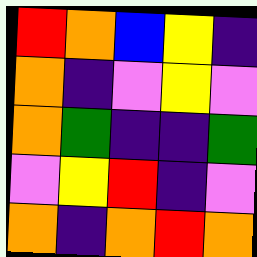[["red", "orange", "blue", "yellow", "indigo"], ["orange", "indigo", "violet", "yellow", "violet"], ["orange", "green", "indigo", "indigo", "green"], ["violet", "yellow", "red", "indigo", "violet"], ["orange", "indigo", "orange", "red", "orange"]]